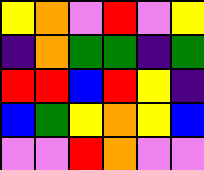[["yellow", "orange", "violet", "red", "violet", "yellow"], ["indigo", "orange", "green", "green", "indigo", "green"], ["red", "red", "blue", "red", "yellow", "indigo"], ["blue", "green", "yellow", "orange", "yellow", "blue"], ["violet", "violet", "red", "orange", "violet", "violet"]]